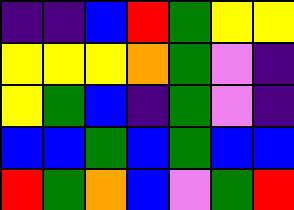[["indigo", "indigo", "blue", "red", "green", "yellow", "yellow"], ["yellow", "yellow", "yellow", "orange", "green", "violet", "indigo"], ["yellow", "green", "blue", "indigo", "green", "violet", "indigo"], ["blue", "blue", "green", "blue", "green", "blue", "blue"], ["red", "green", "orange", "blue", "violet", "green", "red"]]